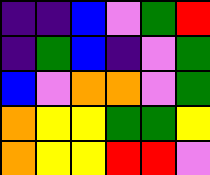[["indigo", "indigo", "blue", "violet", "green", "red"], ["indigo", "green", "blue", "indigo", "violet", "green"], ["blue", "violet", "orange", "orange", "violet", "green"], ["orange", "yellow", "yellow", "green", "green", "yellow"], ["orange", "yellow", "yellow", "red", "red", "violet"]]